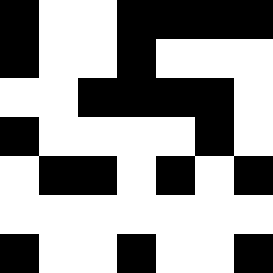[["black", "white", "white", "black", "black", "black", "black"], ["black", "white", "white", "black", "white", "white", "white"], ["white", "white", "black", "black", "black", "black", "white"], ["black", "white", "white", "white", "white", "black", "white"], ["white", "black", "black", "white", "black", "white", "black"], ["white", "white", "white", "white", "white", "white", "white"], ["black", "white", "white", "black", "white", "white", "black"]]